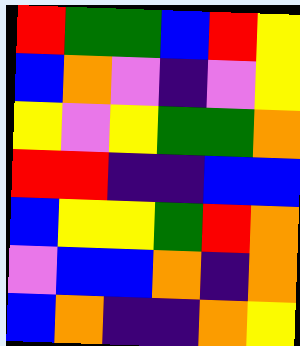[["red", "green", "green", "blue", "red", "yellow"], ["blue", "orange", "violet", "indigo", "violet", "yellow"], ["yellow", "violet", "yellow", "green", "green", "orange"], ["red", "red", "indigo", "indigo", "blue", "blue"], ["blue", "yellow", "yellow", "green", "red", "orange"], ["violet", "blue", "blue", "orange", "indigo", "orange"], ["blue", "orange", "indigo", "indigo", "orange", "yellow"]]